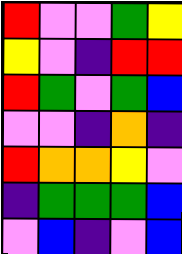[["red", "violet", "violet", "green", "yellow"], ["yellow", "violet", "indigo", "red", "red"], ["red", "green", "violet", "green", "blue"], ["violet", "violet", "indigo", "orange", "indigo"], ["red", "orange", "orange", "yellow", "violet"], ["indigo", "green", "green", "green", "blue"], ["violet", "blue", "indigo", "violet", "blue"]]